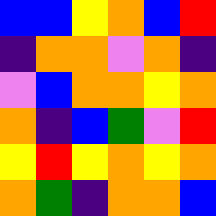[["blue", "blue", "yellow", "orange", "blue", "red"], ["indigo", "orange", "orange", "violet", "orange", "indigo"], ["violet", "blue", "orange", "orange", "yellow", "orange"], ["orange", "indigo", "blue", "green", "violet", "red"], ["yellow", "red", "yellow", "orange", "yellow", "orange"], ["orange", "green", "indigo", "orange", "orange", "blue"]]